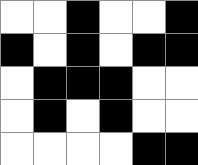[["white", "white", "black", "white", "white", "black"], ["black", "white", "black", "white", "black", "black"], ["white", "black", "black", "black", "white", "white"], ["white", "black", "white", "black", "white", "white"], ["white", "white", "white", "white", "black", "black"]]